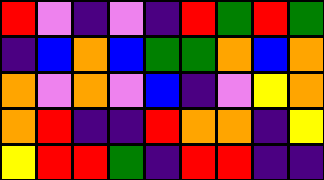[["red", "violet", "indigo", "violet", "indigo", "red", "green", "red", "green"], ["indigo", "blue", "orange", "blue", "green", "green", "orange", "blue", "orange"], ["orange", "violet", "orange", "violet", "blue", "indigo", "violet", "yellow", "orange"], ["orange", "red", "indigo", "indigo", "red", "orange", "orange", "indigo", "yellow"], ["yellow", "red", "red", "green", "indigo", "red", "red", "indigo", "indigo"]]